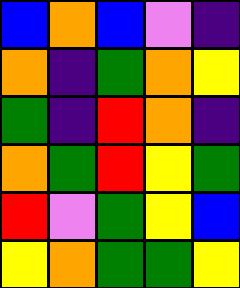[["blue", "orange", "blue", "violet", "indigo"], ["orange", "indigo", "green", "orange", "yellow"], ["green", "indigo", "red", "orange", "indigo"], ["orange", "green", "red", "yellow", "green"], ["red", "violet", "green", "yellow", "blue"], ["yellow", "orange", "green", "green", "yellow"]]